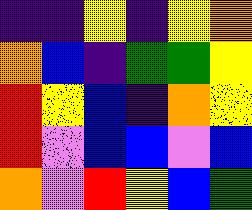[["indigo", "indigo", "yellow", "indigo", "yellow", "orange"], ["orange", "blue", "indigo", "green", "green", "yellow"], ["red", "yellow", "blue", "indigo", "orange", "yellow"], ["red", "violet", "blue", "blue", "violet", "blue"], ["orange", "violet", "red", "yellow", "blue", "green"]]